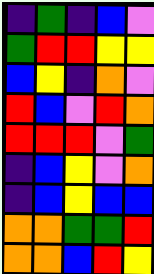[["indigo", "green", "indigo", "blue", "violet"], ["green", "red", "red", "yellow", "yellow"], ["blue", "yellow", "indigo", "orange", "violet"], ["red", "blue", "violet", "red", "orange"], ["red", "red", "red", "violet", "green"], ["indigo", "blue", "yellow", "violet", "orange"], ["indigo", "blue", "yellow", "blue", "blue"], ["orange", "orange", "green", "green", "red"], ["orange", "orange", "blue", "red", "yellow"]]